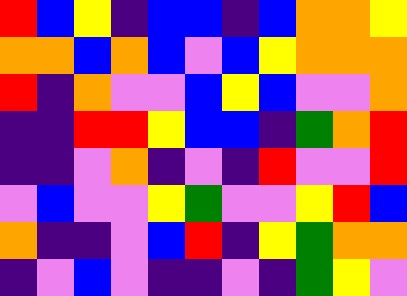[["red", "blue", "yellow", "indigo", "blue", "blue", "indigo", "blue", "orange", "orange", "yellow"], ["orange", "orange", "blue", "orange", "blue", "violet", "blue", "yellow", "orange", "orange", "orange"], ["red", "indigo", "orange", "violet", "violet", "blue", "yellow", "blue", "violet", "violet", "orange"], ["indigo", "indigo", "red", "red", "yellow", "blue", "blue", "indigo", "green", "orange", "red"], ["indigo", "indigo", "violet", "orange", "indigo", "violet", "indigo", "red", "violet", "violet", "red"], ["violet", "blue", "violet", "violet", "yellow", "green", "violet", "violet", "yellow", "red", "blue"], ["orange", "indigo", "indigo", "violet", "blue", "red", "indigo", "yellow", "green", "orange", "orange"], ["indigo", "violet", "blue", "violet", "indigo", "indigo", "violet", "indigo", "green", "yellow", "violet"]]